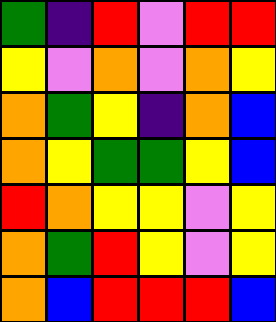[["green", "indigo", "red", "violet", "red", "red"], ["yellow", "violet", "orange", "violet", "orange", "yellow"], ["orange", "green", "yellow", "indigo", "orange", "blue"], ["orange", "yellow", "green", "green", "yellow", "blue"], ["red", "orange", "yellow", "yellow", "violet", "yellow"], ["orange", "green", "red", "yellow", "violet", "yellow"], ["orange", "blue", "red", "red", "red", "blue"]]